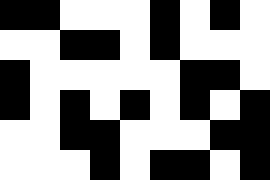[["black", "black", "white", "white", "white", "black", "white", "black", "white"], ["white", "white", "black", "black", "white", "black", "white", "white", "white"], ["black", "white", "white", "white", "white", "white", "black", "black", "white"], ["black", "white", "black", "white", "black", "white", "black", "white", "black"], ["white", "white", "black", "black", "white", "white", "white", "black", "black"], ["white", "white", "white", "black", "white", "black", "black", "white", "black"]]